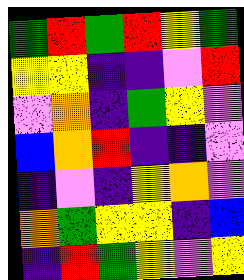[["green", "red", "green", "red", "yellow", "green"], ["yellow", "yellow", "indigo", "indigo", "violet", "red"], ["violet", "orange", "indigo", "green", "yellow", "violet"], ["blue", "orange", "red", "indigo", "indigo", "violet"], ["indigo", "violet", "indigo", "yellow", "orange", "violet"], ["orange", "green", "yellow", "yellow", "indigo", "blue"], ["indigo", "red", "green", "yellow", "violet", "yellow"]]